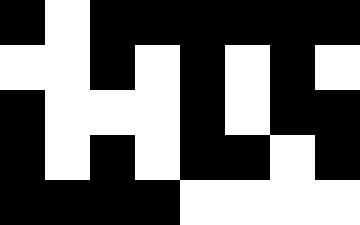[["black", "white", "black", "black", "black", "black", "black", "black"], ["white", "white", "black", "white", "black", "white", "black", "white"], ["black", "white", "white", "white", "black", "white", "black", "black"], ["black", "white", "black", "white", "black", "black", "white", "black"], ["black", "black", "black", "black", "white", "white", "white", "white"]]